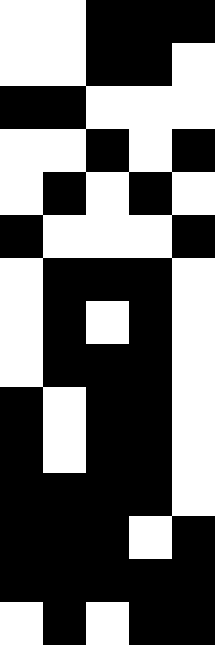[["white", "white", "black", "black", "black"], ["white", "white", "black", "black", "white"], ["black", "black", "white", "white", "white"], ["white", "white", "black", "white", "black"], ["white", "black", "white", "black", "white"], ["black", "white", "white", "white", "black"], ["white", "black", "black", "black", "white"], ["white", "black", "white", "black", "white"], ["white", "black", "black", "black", "white"], ["black", "white", "black", "black", "white"], ["black", "white", "black", "black", "white"], ["black", "black", "black", "black", "white"], ["black", "black", "black", "white", "black"], ["black", "black", "black", "black", "black"], ["white", "black", "white", "black", "black"]]